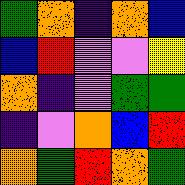[["green", "orange", "indigo", "orange", "blue"], ["blue", "red", "violet", "violet", "yellow"], ["orange", "indigo", "violet", "green", "green"], ["indigo", "violet", "orange", "blue", "red"], ["orange", "green", "red", "orange", "green"]]